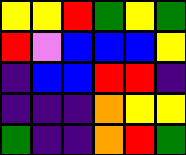[["yellow", "yellow", "red", "green", "yellow", "green"], ["red", "violet", "blue", "blue", "blue", "yellow"], ["indigo", "blue", "blue", "red", "red", "indigo"], ["indigo", "indigo", "indigo", "orange", "yellow", "yellow"], ["green", "indigo", "indigo", "orange", "red", "green"]]